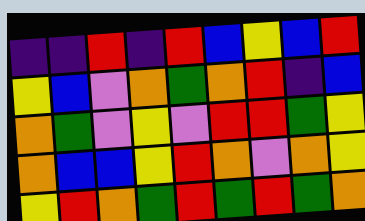[["indigo", "indigo", "red", "indigo", "red", "blue", "yellow", "blue", "red"], ["yellow", "blue", "violet", "orange", "green", "orange", "red", "indigo", "blue"], ["orange", "green", "violet", "yellow", "violet", "red", "red", "green", "yellow"], ["orange", "blue", "blue", "yellow", "red", "orange", "violet", "orange", "yellow"], ["yellow", "red", "orange", "green", "red", "green", "red", "green", "orange"]]